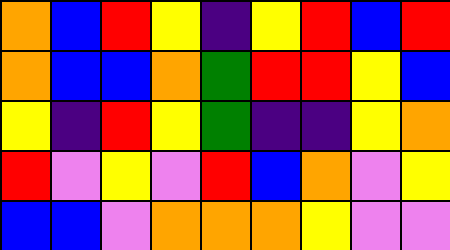[["orange", "blue", "red", "yellow", "indigo", "yellow", "red", "blue", "red"], ["orange", "blue", "blue", "orange", "green", "red", "red", "yellow", "blue"], ["yellow", "indigo", "red", "yellow", "green", "indigo", "indigo", "yellow", "orange"], ["red", "violet", "yellow", "violet", "red", "blue", "orange", "violet", "yellow"], ["blue", "blue", "violet", "orange", "orange", "orange", "yellow", "violet", "violet"]]